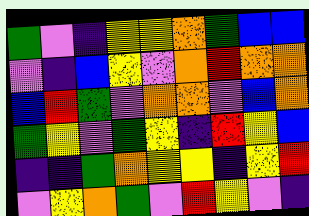[["green", "violet", "indigo", "yellow", "yellow", "orange", "green", "blue", "blue"], ["violet", "indigo", "blue", "yellow", "violet", "orange", "red", "orange", "orange"], ["blue", "red", "green", "violet", "orange", "orange", "violet", "blue", "orange"], ["green", "yellow", "violet", "green", "yellow", "indigo", "red", "yellow", "blue"], ["indigo", "indigo", "green", "orange", "yellow", "yellow", "indigo", "yellow", "red"], ["violet", "yellow", "orange", "green", "violet", "red", "yellow", "violet", "indigo"]]